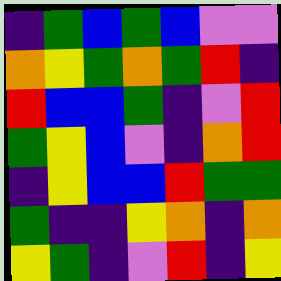[["indigo", "green", "blue", "green", "blue", "violet", "violet"], ["orange", "yellow", "green", "orange", "green", "red", "indigo"], ["red", "blue", "blue", "green", "indigo", "violet", "red"], ["green", "yellow", "blue", "violet", "indigo", "orange", "red"], ["indigo", "yellow", "blue", "blue", "red", "green", "green"], ["green", "indigo", "indigo", "yellow", "orange", "indigo", "orange"], ["yellow", "green", "indigo", "violet", "red", "indigo", "yellow"]]